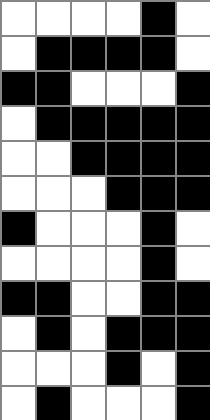[["white", "white", "white", "white", "black", "white"], ["white", "black", "black", "black", "black", "white"], ["black", "black", "white", "white", "white", "black"], ["white", "black", "black", "black", "black", "black"], ["white", "white", "black", "black", "black", "black"], ["white", "white", "white", "black", "black", "black"], ["black", "white", "white", "white", "black", "white"], ["white", "white", "white", "white", "black", "white"], ["black", "black", "white", "white", "black", "black"], ["white", "black", "white", "black", "black", "black"], ["white", "white", "white", "black", "white", "black"], ["white", "black", "white", "white", "white", "black"]]